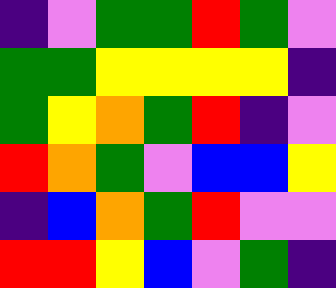[["indigo", "violet", "green", "green", "red", "green", "violet"], ["green", "green", "yellow", "yellow", "yellow", "yellow", "indigo"], ["green", "yellow", "orange", "green", "red", "indigo", "violet"], ["red", "orange", "green", "violet", "blue", "blue", "yellow"], ["indigo", "blue", "orange", "green", "red", "violet", "violet"], ["red", "red", "yellow", "blue", "violet", "green", "indigo"]]